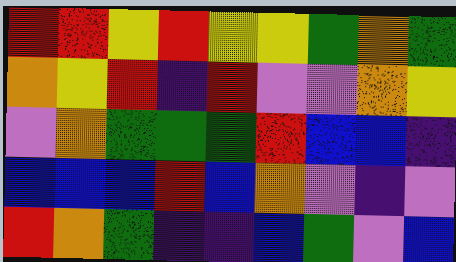[["red", "red", "yellow", "red", "yellow", "yellow", "green", "orange", "green"], ["orange", "yellow", "red", "indigo", "red", "violet", "violet", "orange", "yellow"], ["violet", "orange", "green", "green", "green", "red", "blue", "blue", "indigo"], ["blue", "blue", "blue", "red", "blue", "orange", "violet", "indigo", "violet"], ["red", "orange", "green", "indigo", "indigo", "blue", "green", "violet", "blue"]]